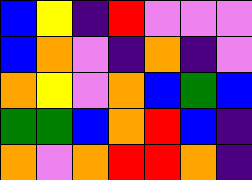[["blue", "yellow", "indigo", "red", "violet", "violet", "violet"], ["blue", "orange", "violet", "indigo", "orange", "indigo", "violet"], ["orange", "yellow", "violet", "orange", "blue", "green", "blue"], ["green", "green", "blue", "orange", "red", "blue", "indigo"], ["orange", "violet", "orange", "red", "red", "orange", "indigo"]]